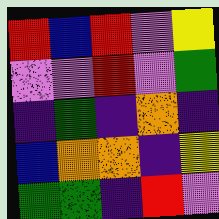[["red", "blue", "red", "violet", "yellow"], ["violet", "violet", "red", "violet", "green"], ["indigo", "green", "indigo", "orange", "indigo"], ["blue", "orange", "orange", "indigo", "yellow"], ["green", "green", "indigo", "red", "violet"]]